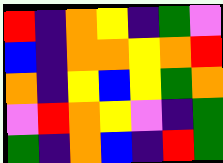[["red", "indigo", "orange", "yellow", "indigo", "green", "violet"], ["blue", "indigo", "orange", "orange", "yellow", "orange", "red"], ["orange", "indigo", "yellow", "blue", "yellow", "green", "orange"], ["violet", "red", "orange", "yellow", "violet", "indigo", "green"], ["green", "indigo", "orange", "blue", "indigo", "red", "green"]]